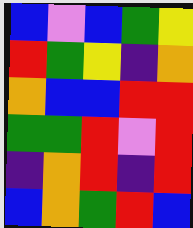[["blue", "violet", "blue", "green", "yellow"], ["red", "green", "yellow", "indigo", "orange"], ["orange", "blue", "blue", "red", "red"], ["green", "green", "red", "violet", "red"], ["indigo", "orange", "red", "indigo", "red"], ["blue", "orange", "green", "red", "blue"]]